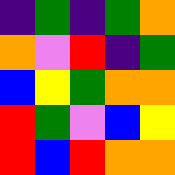[["indigo", "green", "indigo", "green", "orange"], ["orange", "violet", "red", "indigo", "green"], ["blue", "yellow", "green", "orange", "orange"], ["red", "green", "violet", "blue", "yellow"], ["red", "blue", "red", "orange", "orange"]]